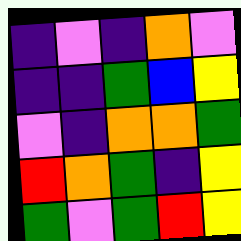[["indigo", "violet", "indigo", "orange", "violet"], ["indigo", "indigo", "green", "blue", "yellow"], ["violet", "indigo", "orange", "orange", "green"], ["red", "orange", "green", "indigo", "yellow"], ["green", "violet", "green", "red", "yellow"]]